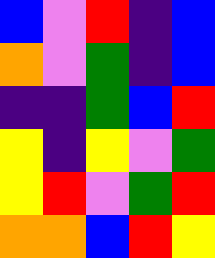[["blue", "violet", "red", "indigo", "blue"], ["orange", "violet", "green", "indigo", "blue"], ["indigo", "indigo", "green", "blue", "red"], ["yellow", "indigo", "yellow", "violet", "green"], ["yellow", "red", "violet", "green", "red"], ["orange", "orange", "blue", "red", "yellow"]]